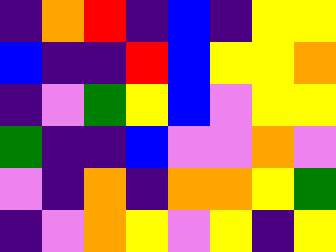[["indigo", "orange", "red", "indigo", "blue", "indigo", "yellow", "yellow"], ["blue", "indigo", "indigo", "red", "blue", "yellow", "yellow", "orange"], ["indigo", "violet", "green", "yellow", "blue", "violet", "yellow", "yellow"], ["green", "indigo", "indigo", "blue", "violet", "violet", "orange", "violet"], ["violet", "indigo", "orange", "indigo", "orange", "orange", "yellow", "green"], ["indigo", "violet", "orange", "yellow", "violet", "yellow", "indigo", "yellow"]]